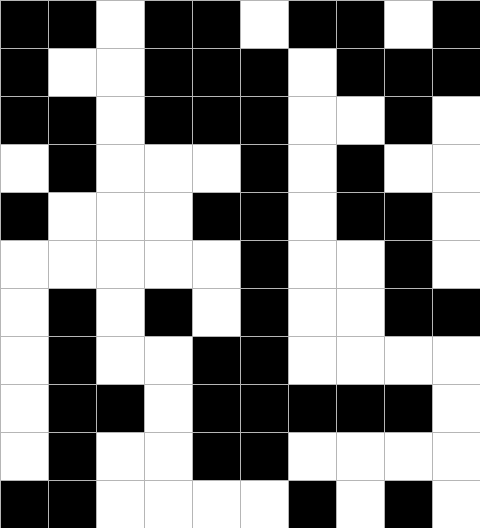[["black", "black", "white", "black", "black", "white", "black", "black", "white", "black"], ["black", "white", "white", "black", "black", "black", "white", "black", "black", "black"], ["black", "black", "white", "black", "black", "black", "white", "white", "black", "white"], ["white", "black", "white", "white", "white", "black", "white", "black", "white", "white"], ["black", "white", "white", "white", "black", "black", "white", "black", "black", "white"], ["white", "white", "white", "white", "white", "black", "white", "white", "black", "white"], ["white", "black", "white", "black", "white", "black", "white", "white", "black", "black"], ["white", "black", "white", "white", "black", "black", "white", "white", "white", "white"], ["white", "black", "black", "white", "black", "black", "black", "black", "black", "white"], ["white", "black", "white", "white", "black", "black", "white", "white", "white", "white"], ["black", "black", "white", "white", "white", "white", "black", "white", "black", "white"]]